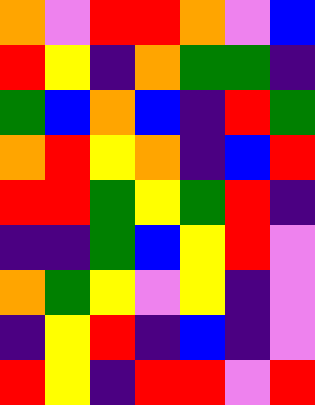[["orange", "violet", "red", "red", "orange", "violet", "blue"], ["red", "yellow", "indigo", "orange", "green", "green", "indigo"], ["green", "blue", "orange", "blue", "indigo", "red", "green"], ["orange", "red", "yellow", "orange", "indigo", "blue", "red"], ["red", "red", "green", "yellow", "green", "red", "indigo"], ["indigo", "indigo", "green", "blue", "yellow", "red", "violet"], ["orange", "green", "yellow", "violet", "yellow", "indigo", "violet"], ["indigo", "yellow", "red", "indigo", "blue", "indigo", "violet"], ["red", "yellow", "indigo", "red", "red", "violet", "red"]]